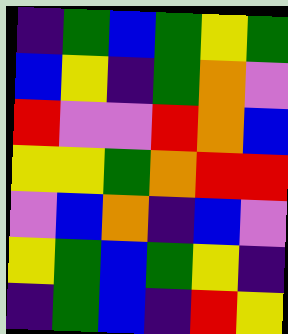[["indigo", "green", "blue", "green", "yellow", "green"], ["blue", "yellow", "indigo", "green", "orange", "violet"], ["red", "violet", "violet", "red", "orange", "blue"], ["yellow", "yellow", "green", "orange", "red", "red"], ["violet", "blue", "orange", "indigo", "blue", "violet"], ["yellow", "green", "blue", "green", "yellow", "indigo"], ["indigo", "green", "blue", "indigo", "red", "yellow"]]